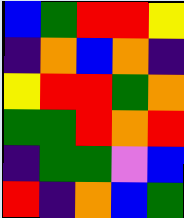[["blue", "green", "red", "red", "yellow"], ["indigo", "orange", "blue", "orange", "indigo"], ["yellow", "red", "red", "green", "orange"], ["green", "green", "red", "orange", "red"], ["indigo", "green", "green", "violet", "blue"], ["red", "indigo", "orange", "blue", "green"]]